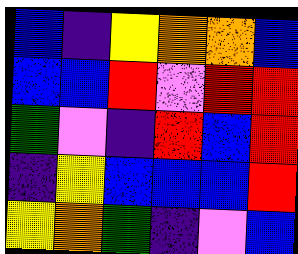[["blue", "indigo", "yellow", "orange", "orange", "blue"], ["blue", "blue", "red", "violet", "red", "red"], ["green", "violet", "indigo", "red", "blue", "red"], ["indigo", "yellow", "blue", "blue", "blue", "red"], ["yellow", "orange", "green", "indigo", "violet", "blue"]]